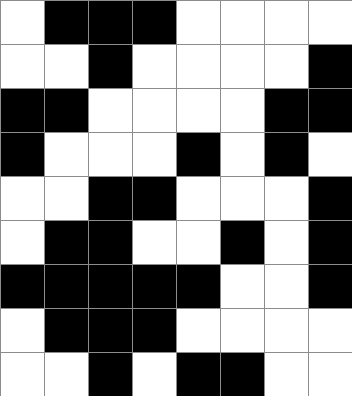[["white", "black", "black", "black", "white", "white", "white", "white"], ["white", "white", "black", "white", "white", "white", "white", "black"], ["black", "black", "white", "white", "white", "white", "black", "black"], ["black", "white", "white", "white", "black", "white", "black", "white"], ["white", "white", "black", "black", "white", "white", "white", "black"], ["white", "black", "black", "white", "white", "black", "white", "black"], ["black", "black", "black", "black", "black", "white", "white", "black"], ["white", "black", "black", "black", "white", "white", "white", "white"], ["white", "white", "black", "white", "black", "black", "white", "white"]]